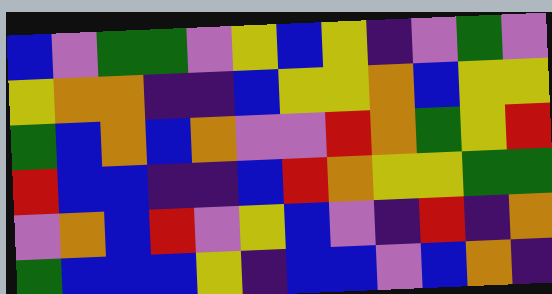[["blue", "violet", "green", "green", "violet", "yellow", "blue", "yellow", "indigo", "violet", "green", "violet"], ["yellow", "orange", "orange", "indigo", "indigo", "blue", "yellow", "yellow", "orange", "blue", "yellow", "yellow"], ["green", "blue", "orange", "blue", "orange", "violet", "violet", "red", "orange", "green", "yellow", "red"], ["red", "blue", "blue", "indigo", "indigo", "blue", "red", "orange", "yellow", "yellow", "green", "green"], ["violet", "orange", "blue", "red", "violet", "yellow", "blue", "violet", "indigo", "red", "indigo", "orange"], ["green", "blue", "blue", "blue", "yellow", "indigo", "blue", "blue", "violet", "blue", "orange", "indigo"]]